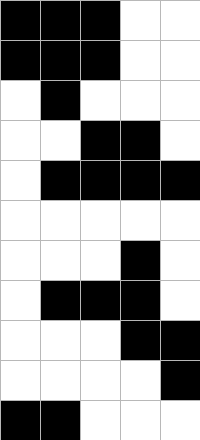[["black", "black", "black", "white", "white"], ["black", "black", "black", "white", "white"], ["white", "black", "white", "white", "white"], ["white", "white", "black", "black", "white"], ["white", "black", "black", "black", "black"], ["white", "white", "white", "white", "white"], ["white", "white", "white", "black", "white"], ["white", "black", "black", "black", "white"], ["white", "white", "white", "black", "black"], ["white", "white", "white", "white", "black"], ["black", "black", "white", "white", "white"]]